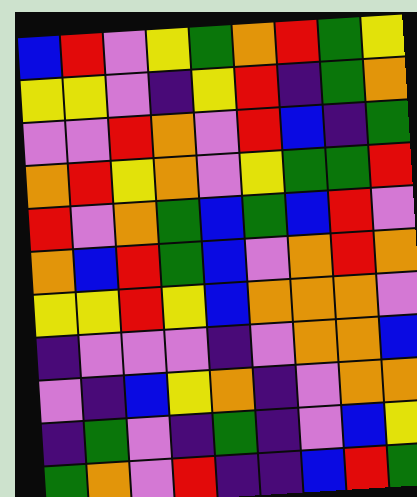[["blue", "red", "violet", "yellow", "green", "orange", "red", "green", "yellow"], ["yellow", "yellow", "violet", "indigo", "yellow", "red", "indigo", "green", "orange"], ["violet", "violet", "red", "orange", "violet", "red", "blue", "indigo", "green"], ["orange", "red", "yellow", "orange", "violet", "yellow", "green", "green", "red"], ["red", "violet", "orange", "green", "blue", "green", "blue", "red", "violet"], ["orange", "blue", "red", "green", "blue", "violet", "orange", "red", "orange"], ["yellow", "yellow", "red", "yellow", "blue", "orange", "orange", "orange", "violet"], ["indigo", "violet", "violet", "violet", "indigo", "violet", "orange", "orange", "blue"], ["violet", "indigo", "blue", "yellow", "orange", "indigo", "violet", "orange", "orange"], ["indigo", "green", "violet", "indigo", "green", "indigo", "violet", "blue", "yellow"], ["green", "orange", "violet", "red", "indigo", "indigo", "blue", "red", "green"]]